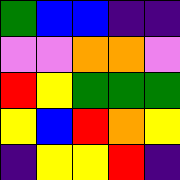[["green", "blue", "blue", "indigo", "indigo"], ["violet", "violet", "orange", "orange", "violet"], ["red", "yellow", "green", "green", "green"], ["yellow", "blue", "red", "orange", "yellow"], ["indigo", "yellow", "yellow", "red", "indigo"]]